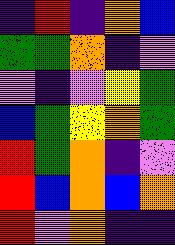[["indigo", "red", "indigo", "orange", "blue"], ["green", "green", "orange", "indigo", "violet"], ["violet", "indigo", "violet", "yellow", "green"], ["blue", "green", "yellow", "orange", "green"], ["red", "green", "orange", "indigo", "violet"], ["red", "blue", "orange", "blue", "orange"], ["red", "violet", "orange", "indigo", "indigo"]]